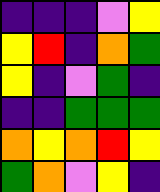[["indigo", "indigo", "indigo", "violet", "yellow"], ["yellow", "red", "indigo", "orange", "green"], ["yellow", "indigo", "violet", "green", "indigo"], ["indigo", "indigo", "green", "green", "green"], ["orange", "yellow", "orange", "red", "yellow"], ["green", "orange", "violet", "yellow", "indigo"]]